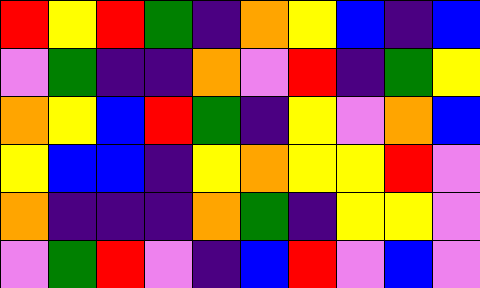[["red", "yellow", "red", "green", "indigo", "orange", "yellow", "blue", "indigo", "blue"], ["violet", "green", "indigo", "indigo", "orange", "violet", "red", "indigo", "green", "yellow"], ["orange", "yellow", "blue", "red", "green", "indigo", "yellow", "violet", "orange", "blue"], ["yellow", "blue", "blue", "indigo", "yellow", "orange", "yellow", "yellow", "red", "violet"], ["orange", "indigo", "indigo", "indigo", "orange", "green", "indigo", "yellow", "yellow", "violet"], ["violet", "green", "red", "violet", "indigo", "blue", "red", "violet", "blue", "violet"]]